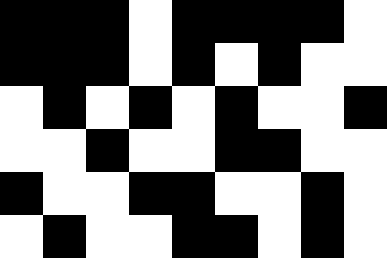[["black", "black", "black", "white", "black", "black", "black", "black", "white"], ["black", "black", "black", "white", "black", "white", "black", "white", "white"], ["white", "black", "white", "black", "white", "black", "white", "white", "black"], ["white", "white", "black", "white", "white", "black", "black", "white", "white"], ["black", "white", "white", "black", "black", "white", "white", "black", "white"], ["white", "black", "white", "white", "black", "black", "white", "black", "white"]]